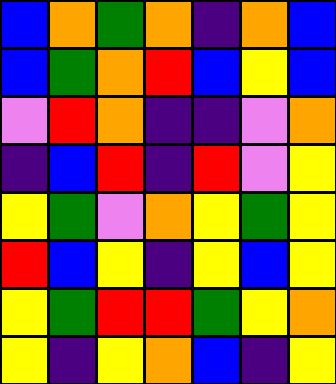[["blue", "orange", "green", "orange", "indigo", "orange", "blue"], ["blue", "green", "orange", "red", "blue", "yellow", "blue"], ["violet", "red", "orange", "indigo", "indigo", "violet", "orange"], ["indigo", "blue", "red", "indigo", "red", "violet", "yellow"], ["yellow", "green", "violet", "orange", "yellow", "green", "yellow"], ["red", "blue", "yellow", "indigo", "yellow", "blue", "yellow"], ["yellow", "green", "red", "red", "green", "yellow", "orange"], ["yellow", "indigo", "yellow", "orange", "blue", "indigo", "yellow"]]